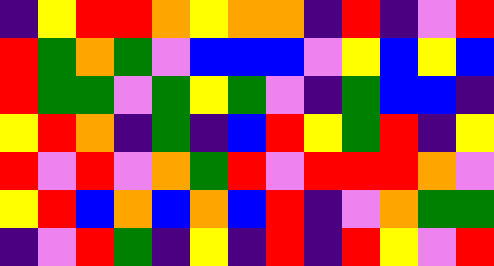[["indigo", "yellow", "red", "red", "orange", "yellow", "orange", "orange", "indigo", "red", "indigo", "violet", "red"], ["red", "green", "orange", "green", "violet", "blue", "blue", "blue", "violet", "yellow", "blue", "yellow", "blue"], ["red", "green", "green", "violet", "green", "yellow", "green", "violet", "indigo", "green", "blue", "blue", "indigo"], ["yellow", "red", "orange", "indigo", "green", "indigo", "blue", "red", "yellow", "green", "red", "indigo", "yellow"], ["red", "violet", "red", "violet", "orange", "green", "red", "violet", "red", "red", "red", "orange", "violet"], ["yellow", "red", "blue", "orange", "blue", "orange", "blue", "red", "indigo", "violet", "orange", "green", "green"], ["indigo", "violet", "red", "green", "indigo", "yellow", "indigo", "red", "indigo", "red", "yellow", "violet", "red"]]